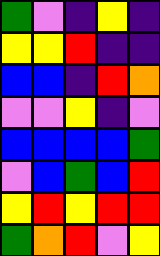[["green", "violet", "indigo", "yellow", "indigo"], ["yellow", "yellow", "red", "indigo", "indigo"], ["blue", "blue", "indigo", "red", "orange"], ["violet", "violet", "yellow", "indigo", "violet"], ["blue", "blue", "blue", "blue", "green"], ["violet", "blue", "green", "blue", "red"], ["yellow", "red", "yellow", "red", "red"], ["green", "orange", "red", "violet", "yellow"]]